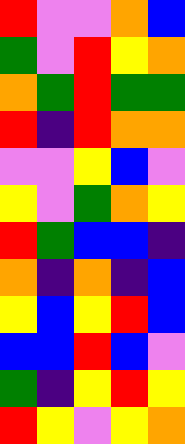[["red", "violet", "violet", "orange", "blue"], ["green", "violet", "red", "yellow", "orange"], ["orange", "green", "red", "green", "green"], ["red", "indigo", "red", "orange", "orange"], ["violet", "violet", "yellow", "blue", "violet"], ["yellow", "violet", "green", "orange", "yellow"], ["red", "green", "blue", "blue", "indigo"], ["orange", "indigo", "orange", "indigo", "blue"], ["yellow", "blue", "yellow", "red", "blue"], ["blue", "blue", "red", "blue", "violet"], ["green", "indigo", "yellow", "red", "yellow"], ["red", "yellow", "violet", "yellow", "orange"]]